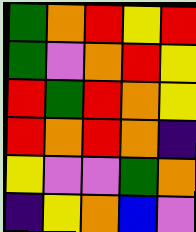[["green", "orange", "red", "yellow", "red"], ["green", "violet", "orange", "red", "yellow"], ["red", "green", "red", "orange", "yellow"], ["red", "orange", "red", "orange", "indigo"], ["yellow", "violet", "violet", "green", "orange"], ["indigo", "yellow", "orange", "blue", "violet"]]